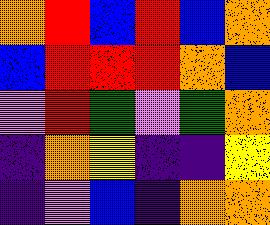[["orange", "red", "blue", "red", "blue", "orange"], ["blue", "red", "red", "red", "orange", "blue"], ["violet", "red", "green", "violet", "green", "orange"], ["indigo", "orange", "yellow", "indigo", "indigo", "yellow"], ["indigo", "violet", "blue", "indigo", "orange", "orange"]]